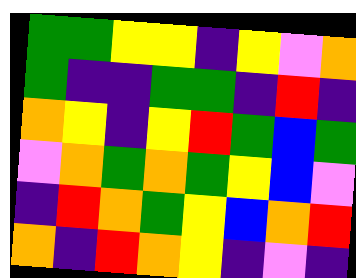[["green", "green", "yellow", "yellow", "indigo", "yellow", "violet", "orange"], ["green", "indigo", "indigo", "green", "green", "indigo", "red", "indigo"], ["orange", "yellow", "indigo", "yellow", "red", "green", "blue", "green"], ["violet", "orange", "green", "orange", "green", "yellow", "blue", "violet"], ["indigo", "red", "orange", "green", "yellow", "blue", "orange", "red"], ["orange", "indigo", "red", "orange", "yellow", "indigo", "violet", "indigo"]]